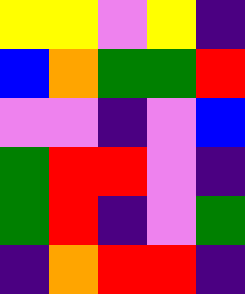[["yellow", "yellow", "violet", "yellow", "indigo"], ["blue", "orange", "green", "green", "red"], ["violet", "violet", "indigo", "violet", "blue"], ["green", "red", "red", "violet", "indigo"], ["green", "red", "indigo", "violet", "green"], ["indigo", "orange", "red", "red", "indigo"]]